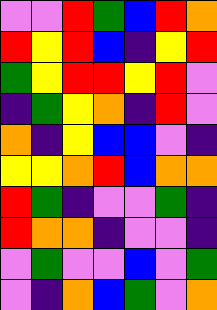[["violet", "violet", "red", "green", "blue", "red", "orange"], ["red", "yellow", "red", "blue", "indigo", "yellow", "red"], ["green", "yellow", "red", "red", "yellow", "red", "violet"], ["indigo", "green", "yellow", "orange", "indigo", "red", "violet"], ["orange", "indigo", "yellow", "blue", "blue", "violet", "indigo"], ["yellow", "yellow", "orange", "red", "blue", "orange", "orange"], ["red", "green", "indigo", "violet", "violet", "green", "indigo"], ["red", "orange", "orange", "indigo", "violet", "violet", "indigo"], ["violet", "green", "violet", "violet", "blue", "violet", "green"], ["violet", "indigo", "orange", "blue", "green", "violet", "orange"]]